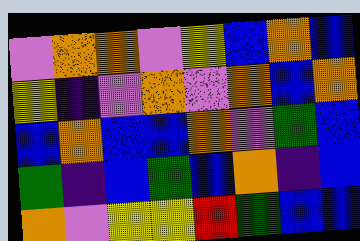[["violet", "orange", "orange", "violet", "yellow", "blue", "orange", "blue"], ["yellow", "indigo", "violet", "orange", "violet", "orange", "blue", "orange"], ["blue", "orange", "blue", "blue", "orange", "violet", "green", "blue"], ["green", "indigo", "blue", "green", "blue", "orange", "indigo", "blue"], ["orange", "violet", "yellow", "yellow", "red", "green", "blue", "blue"]]